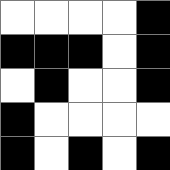[["white", "white", "white", "white", "black"], ["black", "black", "black", "white", "black"], ["white", "black", "white", "white", "black"], ["black", "white", "white", "white", "white"], ["black", "white", "black", "white", "black"]]